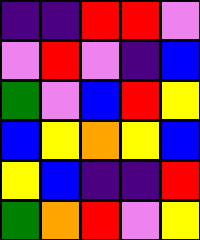[["indigo", "indigo", "red", "red", "violet"], ["violet", "red", "violet", "indigo", "blue"], ["green", "violet", "blue", "red", "yellow"], ["blue", "yellow", "orange", "yellow", "blue"], ["yellow", "blue", "indigo", "indigo", "red"], ["green", "orange", "red", "violet", "yellow"]]